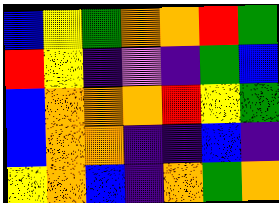[["blue", "yellow", "green", "orange", "orange", "red", "green"], ["red", "yellow", "indigo", "violet", "indigo", "green", "blue"], ["blue", "orange", "orange", "orange", "red", "yellow", "green"], ["blue", "orange", "orange", "indigo", "indigo", "blue", "indigo"], ["yellow", "orange", "blue", "indigo", "orange", "green", "orange"]]